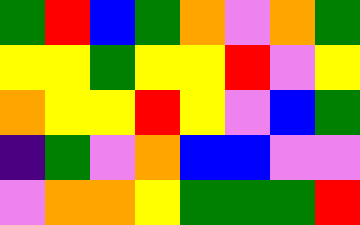[["green", "red", "blue", "green", "orange", "violet", "orange", "green"], ["yellow", "yellow", "green", "yellow", "yellow", "red", "violet", "yellow"], ["orange", "yellow", "yellow", "red", "yellow", "violet", "blue", "green"], ["indigo", "green", "violet", "orange", "blue", "blue", "violet", "violet"], ["violet", "orange", "orange", "yellow", "green", "green", "green", "red"]]